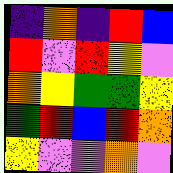[["indigo", "orange", "indigo", "red", "blue"], ["red", "violet", "red", "yellow", "violet"], ["orange", "yellow", "green", "green", "yellow"], ["green", "red", "blue", "red", "orange"], ["yellow", "violet", "violet", "orange", "violet"]]